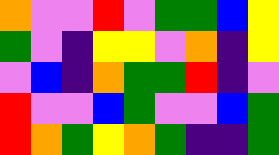[["orange", "violet", "violet", "red", "violet", "green", "green", "blue", "yellow"], ["green", "violet", "indigo", "yellow", "yellow", "violet", "orange", "indigo", "yellow"], ["violet", "blue", "indigo", "orange", "green", "green", "red", "indigo", "violet"], ["red", "violet", "violet", "blue", "green", "violet", "violet", "blue", "green"], ["red", "orange", "green", "yellow", "orange", "green", "indigo", "indigo", "green"]]